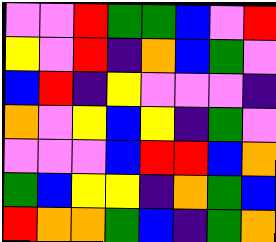[["violet", "violet", "red", "green", "green", "blue", "violet", "red"], ["yellow", "violet", "red", "indigo", "orange", "blue", "green", "violet"], ["blue", "red", "indigo", "yellow", "violet", "violet", "violet", "indigo"], ["orange", "violet", "yellow", "blue", "yellow", "indigo", "green", "violet"], ["violet", "violet", "violet", "blue", "red", "red", "blue", "orange"], ["green", "blue", "yellow", "yellow", "indigo", "orange", "green", "blue"], ["red", "orange", "orange", "green", "blue", "indigo", "green", "orange"]]